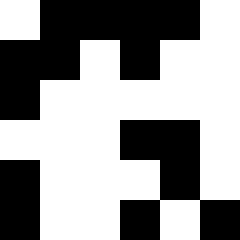[["white", "black", "black", "black", "black", "white"], ["black", "black", "white", "black", "white", "white"], ["black", "white", "white", "white", "white", "white"], ["white", "white", "white", "black", "black", "white"], ["black", "white", "white", "white", "black", "white"], ["black", "white", "white", "black", "white", "black"]]